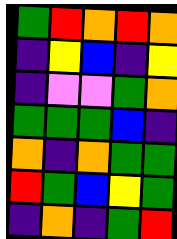[["green", "red", "orange", "red", "orange"], ["indigo", "yellow", "blue", "indigo", "yellow"], ["indigo", "violet", "violet", "green", "orange"], ["green", "green", "green", "blue", "indigo"], ["orange", "indigo", "orange", "green", "green"], ["red", "green", "blue", "yellow", "green"], ["indigo", "orange", "indigo", "green", "red"]]